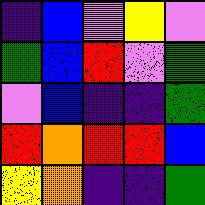[["indigo", "blue", "violet", "yellow", "violet"], ["green", "blue", "red", "violet", "green"], ["violet", "blue", "indigo", "indigo", "green"], ["red", "orange", "red", "red", "blue"], ["yellow", "orange", "indigo", "indigo", "green"]]